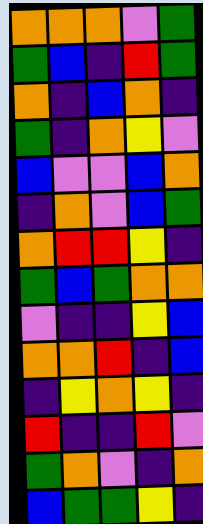[["orange", "orange", "orange", "violet", "green"], ["green", "blue", "indigo", "red", "green"], ["orange", "indigo", "blue", "orange", "indigo"], ["green", "indigo", "orange", "yellow", "violet"], ["blue", "violet", "violet", "blue", "orange"], ["indigo", "orange", "violet", "blue", "green"], ["orange", "red", "red", "yellow", "indigo"], ["green", "blue", "green", "orange", "orange"], ["violet", "indigo", "indigo", "yellow", "blue"], ["orange", "orange", "red", "indigo", "blue"], ["indigo", "yellow", "orange", "yellow", "indigo"], ["red", "indigo", "indigo", "red", "violet"], ["green", "orange", "violet", "indigo", "orange"], ["blue", "green", "green", "yellow", "indigo"]]